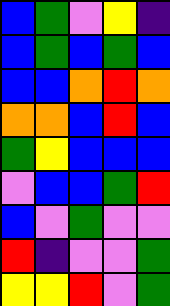[["blue", "green", "violet", "yellow", "indigo"], ["blue", "green", "blue", "green", "blue"], ["blue", "blue", "orange", "red", "orange"], ["orange", "orange", "blue", "red", "blue"], ["green", "yellow", "blue", "blue", "blue"], ["violet", "blue", "blue", "green", "red"], ["blue", "violet", "green", "violet", "violet"], ["red", "indigo", "violet", "violet", "green"], ["yellow", "yellow", "red", "violet", "green"]]